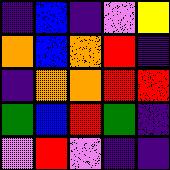[["indigo", "blue", "indigo", "violet", "yellow"], ["orange", "blue", "orange", "red", "indigo"], ["indigo", "orange", "orange", "red", "red"], ["green", "blue", "red", "green", "indigo"], ["violet", "red", "violet", "indigo", "indigo"]]